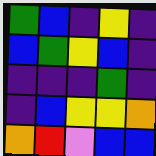[["green", "blue", "indigo", "yellow", "indigo"], ["blue", "green", "yellow", "blue", "indigo"], ["indigo", "indigo", "indigo", "green", "indigo"], ["indigo", "blue", "yellow", "yellow", "orange"], ["orange", "red", "violet", "blue", "blue"]]